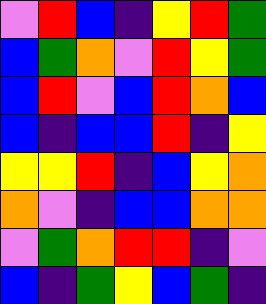[["violet", "red", "blue", "indigo", "yellow", "red", "green"], ["blue", "green", "orange", "violet", "red", "yellow", "green"], ["blue", "red", "violet", "blue", "red", "orange", "blue"], ["blue", "indigo", "blue", "blue", "red", "indigo", "yellow"], ["yellow", "yellow", "red", "indigo", "blue", "yellow", "orange"], ["orange", "violet", "indigo", "blue", "blue", "orange", "orange"], ["violet", "green", "orange", "red", "red", "indigo", "violet"], ["blue", "indigo", "green", "yellow", "blue", "green", "indigo"]]